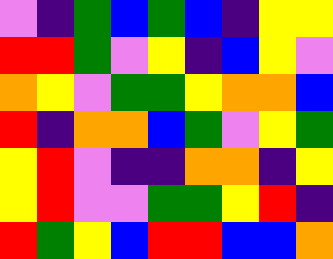[["violet", "indigo", "green", "blue", "green", "blue", "indigo", "yellow", "yellow"], ["red", "red", "green", "violet", "yellow", "indigo", "blue", "yellow", "violet"], ["orange", "yellow", "violet", "green", "green", "yellow", "orange", "orange", "blue"], ["red", "indigo", "orange", "orange", "blue", "green", "violet", "yellow", "green"], ["yellow", "red", "violet", "indigo", "indigo", "orange", "orange", "indigo", "yellow"], ["yellow", "red", "violet", "violet", "green", "green", "yellow", "red", "indigo"], ["red", "green", "yellow", "blue", "red", "red", "blue", "blue", "orange"]]